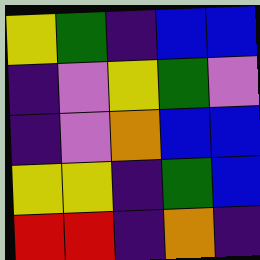[["yellow", "green", "indigo", "blue", "blue"], ["indigo", "violet", "yellow", "green", "violet"], ["indigo", "violet", "orange", "blue", "blue"], ["yellow", "yellow", "indigo", "green", "blue"], ["red", "red", "indigo", "orange", "indigo"]]